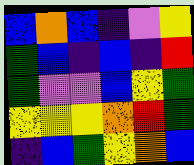[["blue", "orange", "blue", "indigo", "violet", "yellow"], ["green", "blue", "indigo", "blue", "indigo", "red"], ["green", "violet", "violet", "blue", "yellow", "green"], ["yellow", "yellow", "yellow", "orange", "red", "green"], ["indigo", "blue", "green", "yellow", "orange", "blue"]]